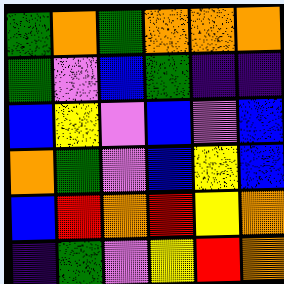[["green", "orange", "green", "orange", "orange", "orange"], ["green", "violet", "blue", "green", "indigo", "indigo"], ["blue", "yellow", "violet", "blue", "violet", "blue"], ["orange", "green", "violet", "blue", "yellow", "blue"], ["blue", "red", "orange", "red", "yellow", "orange"], ["indigo", "green", "violet", "yellow", "red", "orange"]]